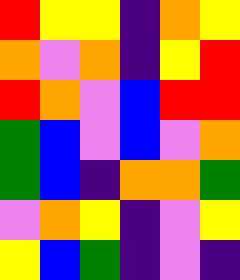[["red", "yellow", "yellow", "indigo", "orange", "yellow"], ["orange", "violet", "orange", "indigo", "yellow", "red"], ["red", "orange", "violet", "blue", "red", "red"], ["green", "blue", "violet", "blue", "violet", "orange"], ["green", "blue", "indigo", "orange", "orange", "green"], ["violet", "orange", "yellow", "indigo", "violet", "yellow"], ["yellow", "blue", "green", "indigo", "violet", "indigo"]]